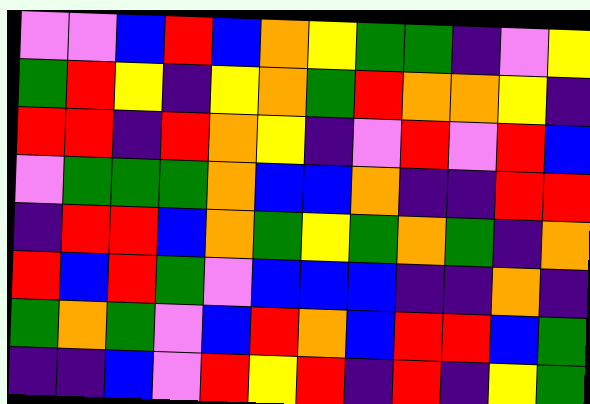[["violet", "violet", "blue", "red", "blue", "orange", "yellow", "green", "green", "indigo", "violet", "yellow"], ["green", "red", "yellow", "indigo", "yellow", "orange", "green", "red", "orange", "orange", "yellow", "indigo"], ["red", "red", "indigo", "red", "orange", "yellow", "indigo", "violet", "red", "violet", "red", "blue"], ["violet", "green", "green", "green", "orange", "blue", "blue", "orange", "indigo", "indigo", "red", "red"], ["indigo", "red", "red", "blue", "orange", "green", "yellow", "green", "orange", "green", "indigo", "orange"], ["red", "blue", "red", "green", "violet", "blue", "blue", "blue", "indigo", "indigo", "orange", "indigo"], ["green", "orange", "green", "violet", "blue", "red", "orange", "blue", "red", "red", "blue", "green"], ["indigo", "indigo", "blue", "violet", "red", "yellow", "red", "indigo", "red", "indigo", "yellow", "green"]]